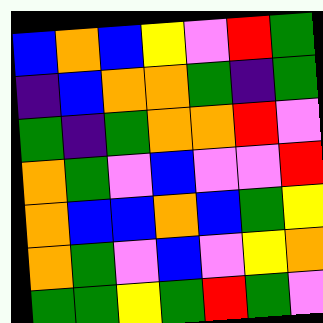[["blue", "orange", "blue", "yellow", "violet", "red", "green"], ["indigo", "blue", "orange", "orange", "green", "indigo", "green"], ["green", "indigo", "green", "orange", "orange", "red", "violet"], ["orange", "green", "violet", "blue", "violet", "violet", "red"], ["orange", "blue", "blue", "orange", "blue", "green", "yellow"], ["orange", "green", "violet", "blue", "violet", "yellow", "orange"], ["green", "green", "yellow", "green", "red", "green", "violet"]]